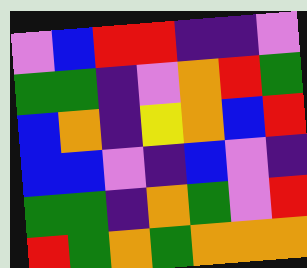[["violet", "blue", "red", "red", "indigo", "indigo", "violet"], ["green", "green", "indigo", "violet", "orange", "red", "green"], ["blue", "orange", "indigo", "yellow", "orange", "blue", "red"], ["blue", "blue", "violet", "indigo", "blue", "violet", "indigo"], ["green", "green", "indigo", "orange", "green", "violet", "red"], ["red", "green", "orange", "green", "orange", "orange", "orange"]]